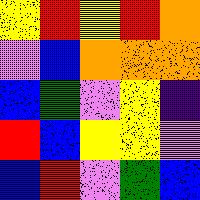[["yellow", "red", "yellow", "red", "orange"], ["violet", "blue", "orange", "orange", "orange"], ["blue", "green", "violet", "yellow", "indigo"], ["red", "blue", "yellow", "yellow", "violet"], ["blue", "red", "violet", "green", "blue"]]